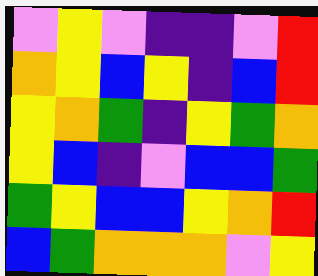[["violet", "yellow", "violet", "indigo", "indigo", "violet", "red"], ["orange", "yellow", "blue", "yellow", "indigo", "blue", "red"], ["yellow", "orange", "green", "indigo", "yellow", "green", "orange"], ["yellow", "blue", "indigo", "violet", "blue", "blue", "green"], ["green", "yellow", "blue", "blue", "yellow", "orange", "red"], ["blue", "green", "orange", "orange", "orange", "violet", "yellow"]]